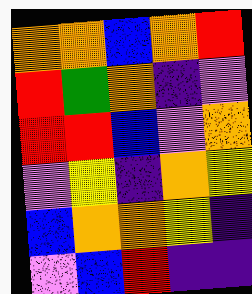[["orange", "orange", "blue", "orange", "red"], ["red", "green", "orange", "indigo", "violet"], ["red", "red", "blue", "violet", "orange"], ["violet", "yellow", "indigo", "orange", "yellow"], ["blue", "orange", "orange", "yellow", "indigo"], ["violet", "blue", "red", "indigo", "indigo"]]